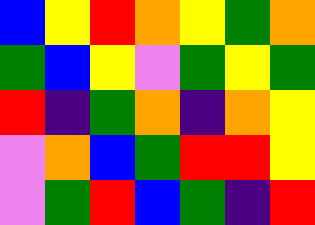[["blue", "yellow", "red", "orange", "yellow", "green", "orange"], ["green", "blue", "yellow", "violet", "green", "yellow", "green"], ["red", "indigo", "green", "orange", "indigo", "orange", "yellow"], ["violet", "orange", "blue", "green", "red", "red", "yellow"], ["violet", "green", "red", "blue", "green", "indigo", "red"]]